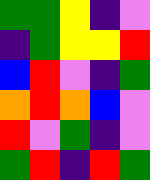[["green", "green", "yellow", "indigo", "violet"], ["indigo", "green", "yellow", "yellow", "red"], ["blue", "red", "violet", "indigo", "green"], ["orange", "red", "orange", "blue", "violet"], ["red", "violet", "green", "indigo", "violet"], ["green", "red", "indigo", "red", "green"]]